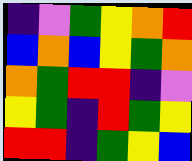[["indigo", "violet", "green", "yellow", "orange", "red"], ["blue", "orange", "blue", "yellow", "green", "orange"], ["orange", "green", "red", "red", "indigo", "violet"], ["yellow", "green", "indigo", "red", "green", "yellow"], ["red", "red", "indigo", "green", "yellow", "blue"]]